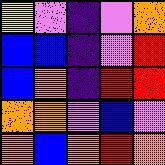[["yellow", "violet", "indigo", "violet", "orange"], ["blue", "blue", "indigo", "violet", "red"], ["blue", "orange", "indigo", "red", "red"], ["orange", "orange", "violet", "blue", "violet"], ["orange", "blue", "orange", "red", "orange"]]